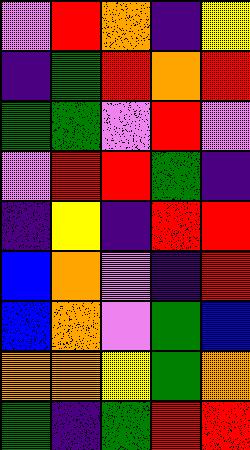[["violet", "red", "orange", "indigo", "yellow"], ["indigo", "green", "red", "orange", "red"], ["green", "green", "violet", "red", "violet"], ["violet", "red", "red", "green", "indigo"], ["indigo", "yellow", "indigo", "red", "red"], ["blue", "orange", "violet", "indigo", "red"], ["blue", "orange", "violet", "green", "blue"], ["orange", "orange", "yellow", "green", "orange"], ["green", "indigo", "green", "red", "red"]]